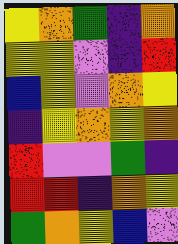[["yellow", "orange", "green", "indigo", "orange"], ["yellow", "yellow", "violet", "indigo", "red"], ["blue", "yellow", "violet", "orange", "yellow"], ["indigo", "yellow", "orange", "yellow", "orange"], ["red", "violet", "violet", "green", "indigo"], ["red", "red", "indigo", "orange", "yellow"], ["green", "orange", "yellow", "blue", "violet"]]